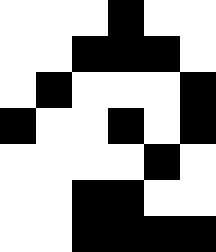[["white", "white", "white", "black", "white", "white"], ["white", "white", "black", "black", "black", "white"], ["white", "black", "white", "white", "white", "black"], ["black", "white", "white", "black", "white", "black"], ["white", "white", "white", "white", "black", "white"], ["white", "white", "black", "black", "white", "white"], ["white", "white", "black", "black", "black", "black"]]